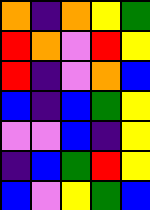[["orange", "indigo", "orange", "yellow", "green"], ["red", "orange", "violet", "red", "yellow"], ["red", "indigo", "violet", "orange", "blue"], ["blue", "indigo", "blue", "green", "yellow"], ["violet", "violet", "blue", "indigo", "yellow"], ["indigo", "blue", "green", "red", "yellow"], ["blue", "violet", "yellow", "green", "blue"]]